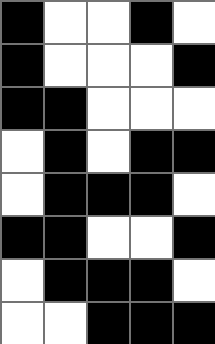[["black", "white", "white", "black", "white"], ["black", "white", "white", "white", "black"], ["black", "black", "white", "white", "white"], ["white", "black", "white", "black", "black"], ["white", "black", "black", "black", "white"], ["black", "black", "white", "white", "black"], ["white", "black", "black", "black", "white"], ["white", "white", "black", "black", "black"]]